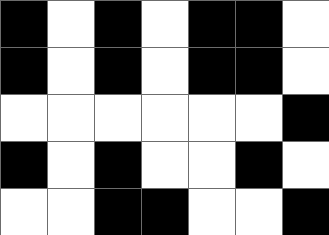[["black", "white", "black", "white", "black", "black", "white"], ["black", "white", "black", "white", "black", "black", "white"], ["white", "white", "white", "white", "white", "white", "black"], ["black", "white", "black", "white", "white", "black", "white"], ["white", "white", "black", "black", "white", "white", "black"]]